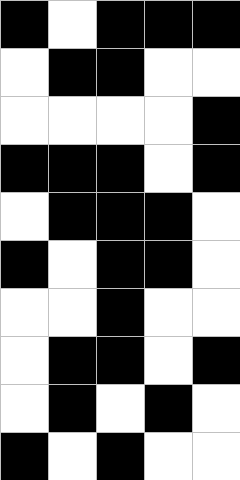[["black", "white", "black", "black", "black"], ["white", "black", "black", "white", "white"], ["white", "white", "white", "white", "black"], ["black", "black", "black", "white", "black"], ["white", "black", "black", "black", "white"], ["black", "white", "black", "black", "white"], ["white", "white", "black", "white", "white"], ["white", "black", "black", "white", "black"], ["white", "black", "white", "black", "white"], ["black", "white", "black", "white", "white"]]